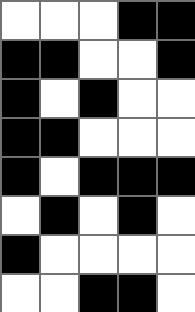[["white", "white", "white", "black", "black"], ["black", "black", "white", "white", "black"], ["black", "white", "black", "white", "white"], ["black", "black", "white", "white", "white"], ["black", "white", "black", "black", "black"], ["white", "black", "white", "black", "white"], ["black", "white", "white", "white", "white"], ["white", "white", "black", "black", "white"]]